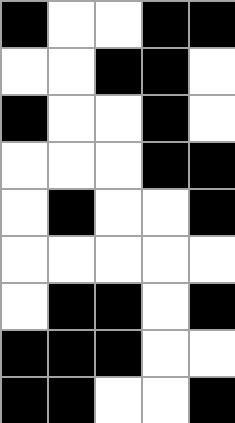[["black", "white", "white", "black", "black"], ["white", "white", "black", "black", "white"], ["black", "white", "white", "black", "white"], ["white", "white", "white", "black", "black"], ["white", "black", "white", "white", "black"], ["white", "white", "white", "white", "white"], ["white", "black", "black", "white", "black"], ["black", "black", "black", "white", "white"], ["black", "black", "white", "white", "black"]]